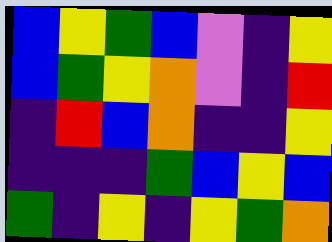[["blue", "yellow", "green", "blue", "violet", "indigo", "yellow"], ["blue", "green", "yellow", "orange", "violet", "indigo", "red"], ["indigo", "red", "blue", "orange", "indigo", "indigo", "yellow"], ["indigo", "indigo", "indigo", "green", "blue", "yellow", "blue"], ["green", "indigo", "yellow", "indigo", "yellow", "green", "orange"]]